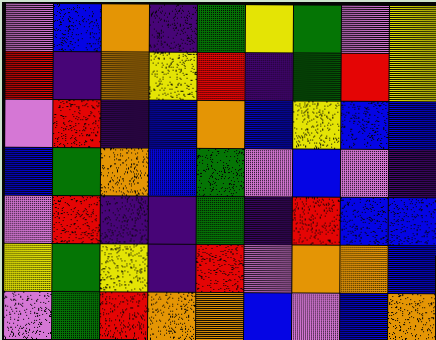[["violet", "blue", "orange", "indigo", "green", "yellow", "green", "violet", "yellow"], ["red", "indigo", "orange", "yellow", "red", "indigo", "green", "red", "yellow"], ["violet", "red", "indigo", "blue", "orange", "blue", "yellow", "blue", "blue"], ["blue", "green", "orange", "blue", "green", "violet", "blue", "violet", "indigo"], ["violet", "red", "indigo", "indigo", "green", "indigo", "red", "blue", "blue"], ["yellow", "green", "yellow", "indigo", "red", "violet", "orange", "orange", "blue"], ["violet", "green", "red", "orange", "orange", "blue", "violet", "blue", "orange"]]